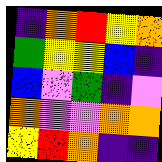[["indigo", "orange", "red", "yellow", "orange"], ["green", "yellow", "yellow", "blue", "indigo"], ["blue", "violet", "green", "indigo", "violet"], ["orange", "violet", "violet", "orange", "orange"], ["yellow", "red", "orange", "indigo", "indigo"]]